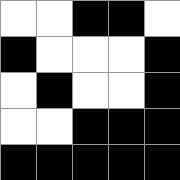[["white", "white", "black", "black", "white"], ["black", "white", "white", "white", "black"], ["white", "black", "white", "white", "black"], ["white", "white", "black", "black", "black"], ["black", "black", "black", "black", "black"]]